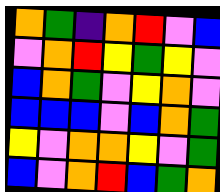[["orange", "green", "indigo", "orange", "red", "violet", "blue"], ["violet", "orange", "red", "yellow", "green", "yellow", "violet"], ["blue", "orange", "green", "violet", "yellow", "orange", "violet"], ["blue", "blue", "blue", "violet", "blue", "orange", "green"], ["yellow", "violet", "orange", "orange", "yellow", "violet", "green"], ["blue", "violet", "orange", "red", "blue", "green", "orange"]]